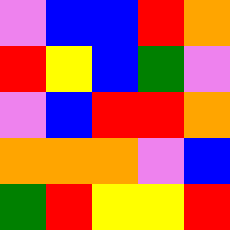[["violet", "blue", "blue", "red", "orange"], ["red", "yellow", "blue", "green", "violet"], ["violet", "blue", "red", "red", "orange"], ["orange", "orange", "orange", "violet", "blue"], ["green", "red", "yellow", "yellow", "red"]]